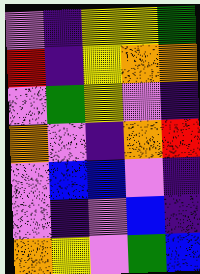[["violet", "indigo", "yellow", "yellow", "green"], ["red", "indigo", "yellow", "orange", "orange"], ["violet", "green", "yellow", "violet", "indigo"], ["orange", "violet", "indigo", "orange", "red"], ["violet", "blue", "blue", "violet", "indigo"], ["violet", "indigo", "violet", "blue", "indigo"], ["orange", "yellow", "violet", "green", "blue"]]